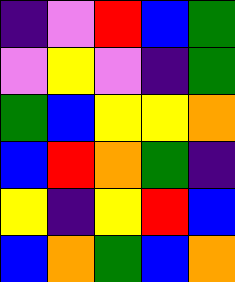[["indigo", "violet", "red", "blue", "green"], ["violet", "yellow", "violet", "indigo", "green"], ["green", "blue", "yellow", "yellow", "orange"], ["blue", "red", "orange", "green", "indigo"], ["yellow", "indigo", "yellow", "red", "blue"], ["blue", "orange", "green", "blue", "orange"]]